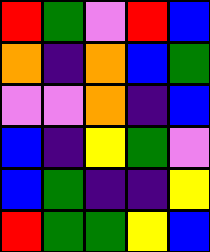[["red", "green", "violet", "red", "blue"], ["orange", "indigo", "orange", "blue", "green"], ["violet", "violet", "orange", "indigo", "blue"], ["blue", "indigo", "yellow", "green", "violet"], ["blue", "green", "indigo", "indigo", "yellow"], ["red", "green", "green", "yellow", "blue"]]